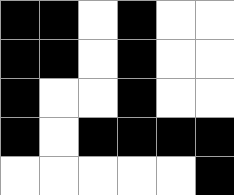[["black", "black", "white", "black", "white", "white"], ["black", "black", "white", "black", "white", "white"], ["black", "white", "white", "black", "white", "white"], ["black", "white", "black", "black", "black", "black"], ["white", "white", "white", "white", "white", "black"]]